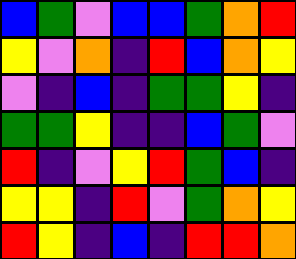[["blue", "green", "violet", "blue", "blue", "green", "orange", "red"], ["yellow", "violet", "orange", "indigo", "red", "blue", "orange", "yellow"], ["violet", "indigo", "blue", "indigo", "green", "green", "yellow", "indigo"], ["green", "green", "yellow", "indigo", "indigo", "blue", "green", "violet"], ["red", "indigo", "violet", "yellow", "red", "green", "blue", "indigo"], ["yellow", "yellow", "indigo", "red", "violet", "green", "orange", "yellow"], ["red", "yellow", "indigo", "blue", "indigo", "red", "red", "orange"]]